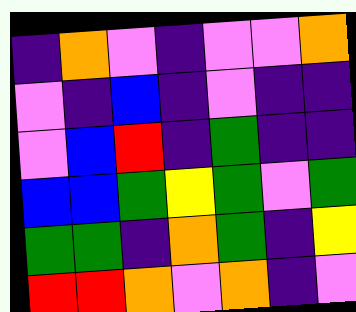[["indigo", "orange", "violet", "indigo", "violet", "violet", "orange"], ["violet", "indigo", "blue", "indigo", "violet", "indigo", "indigo"], ["violet", "blue", "red", "indigo", "green", "indigo", "indigo"], ["blue", "blue", "green", "yellow", "green", "violet", "green"], ["green", "green", "indigo", "orange", "green", "indigo", "yellow"], ["red", "red", "orange", "violet", "orange", "indigo", "violet"]]